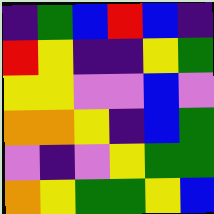[["indigo", "green", "blue", "red", "blue", "indigo"], ["red", "yellow", "indigo", "indigo", "yellow", "green"], ["yellow", "yellow", "violet", "violet", "blue", "violet"], ["orange", "orange", "yellow", "indigo", "blue", "green"], ["violet", "indigo", "violet", "yellow", "green", "green"], ["orange", "yellow", "green", "green", "yellow", "blue"]]